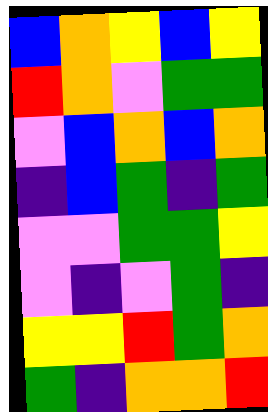[["blue", "orange", "yellow", "blue", "yellow"], ["red", "orange", "violet", "green", "green"], ["violet", "blue", "orange", "blue", "orange"], ["indigo", "blue", "green", "indigo", "green"], ["violet", "violet", "green", "green", "yellow"], ["violet", "indigo", "violet", "green", "indigo"], ["yellow", "yellow", "red", "green", "orange"], ["green", "indigo", "orange", "orange", "red"]]